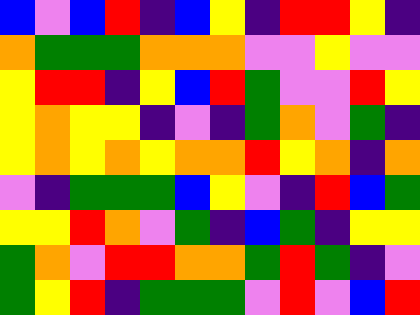[["blue", "violet", "blue", "red", "indigo", "blue", "yellow", "indigo", "red", "red", "yellow", "indigo"], ["orange", "green", "green", "green", "orange", "orange", "orange", "violet", "violet", "yellow", "violet", "violet"], ["yellow", "red", "red", "indigo", "yellow", "blue", "red", "green", "violet", "violet", "red", "yellow"], ["yellow", "orange", "yellow", "yellow", "indigo", "violet", "indigo", "green", "orange", "violet", "green", "indigo"], ["yellow", "orange", "yellow", "orange", "yellow", "orange", "orange", "red", "yellow", "orange", "indigo", "orange"], ["violet", "indigo", "green", "green", "green", "blue", "yellow", "violet", "indigo", "red", "blue", "green"], ["yellow", "yellow", "red", "orange", "violet", "green", "indigo", "blue", "green", "indigo", "yellow", "yellow"], ["green", "orange", "violet", "red", "red", "orange", "orange", "green", "red", "green", "indigo", "violet"], ["green", "yellow", "red", "indigo", "green", "green", "green", "violet", "red", "violet", "blue", "red"]]